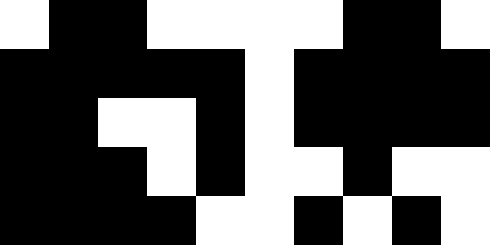[["white", "black", "black", "white", "white", "white", "white", "black", "black", "white"], ["black", "black", "black", "black", "black", "white", "black", "black", "black", "black"], ["black", "black", "white", "white", "black", "white", "black", "black", "black", "black"], ["black", "black", "black", "white", "black", "white", "white", "black", "white", "white"], ["black", "black", "black", "black", "white", "white", "black", "white", "black", "white"]]